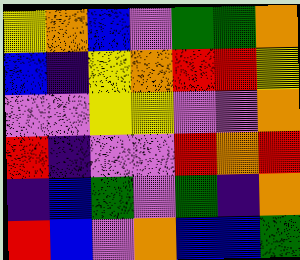[["yellow", "orange", "blue", "violet", "green", "green", "orange"], ["blue", "indigo", "yellow", "orange", "red", "red", "yellow"], ["violet", "violet", "yellow", "yellow", "violet", "violet", "orange"], ["red", "indigo", "violet", "violet", "red", "orange", "red"], ["indigo", "blue", "green", "violet", "green", "indigo", "orange"], ["red", "blue", "violet", "orange", "blue", "blue", "green"]]